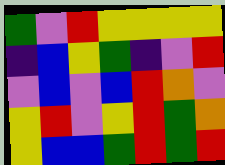[["green", "violet", "red", "yellow", "yellow", "yellow", "yellow"], ["indigo", "blue", "yellow", "green", "indigo", "violet", "red"], ["violet", "blue", "violet", "blue", "red", "orange", "violet"], ["yellow", "red", "violet", "yellow", "red", "green", "orange"], ["yellow", "blue", "blue", "green", "red", "green", "red"]]